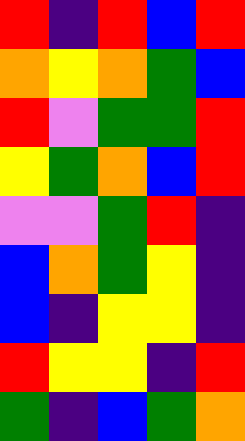[["red", "indigo", "red", "blue", "red"], ["orange", "yellow", "orange", "green", "blue"], ["red", "violet", "green", "green", "red"], ["yellow", "green", "orange", "blue", "red"], ["violet", "violet", "green", "red", "indigo"], ["blue", "orange", "green", "yellow", "indigo"], ["blue", "indigo", "yellow", "yellow", "indigo"], ["red", "yellow", "yellow", "indigo", "red"], ["green", "indigo", "blue", "green", "orange"]]